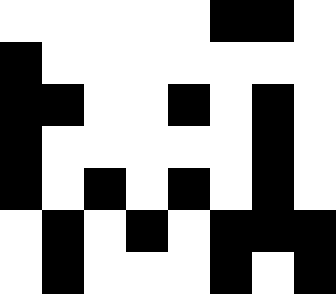[["white", "white", "white", "white", "white", "black", "black", "white"], ["black", "white", "white", "white", "white", "white", "white", "white"], ["black", "black", "white", "white", "black", "white", "black", "white"], ["black", "white", "white", "white", "white", "white", "black", "white"], ["black", "white", "black", "white", "black", "white", "black", "white"], ["white", "black", "white", "black", "white", "black", "black", "black"], ["white", "black", "white", "white", "white", "black", "white", "black"]]